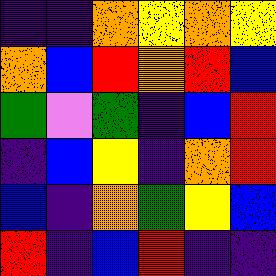[["indigo", "indigo", "orange", "yellow", "orange", "yellow"], ["orange", "blue", "red", "orange", "red", "blue"], ["green", "violet", "green", "indigo", "blue", "red"], ["indigo", "blue", "yellow", "indigo", "orange", "red"], ["blue", "indigo", "orange", "green", "yellow", "blue"], ["red", "indigo", "blue", "red", "indigo", "indigo"]]